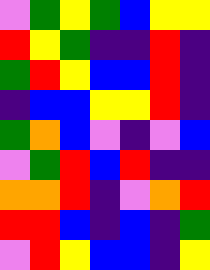[["violet", "green", "yellow", "green", "blue", "yellow", "yellow"], ["red", "yellow", "green", "indigo", "indigo", "red", "indigo"], ["green", "red", "yellow", "blue", "blue", "red", "indigo"], ["indigo", "blue", "blue", "yellow", "yellow", "red", "indigo"], ["green", "orange", "blue", "violet", "indigo", "violet", "blue"], ["violet", "green", "red", "blue", "red", "indigo", "indigo"], ["orange", "orange", "red", "indigo", "violet", "orange", "red"], ["red", "red", "blue", "indigo", "blue", "indigo", "green"], ["violet", "red", "yellow", "blue", "blue", "indigo", "yellow"]]